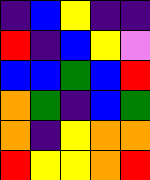[["indigo", "blue", "yellow", "indigo", "indigo"], ["red", "indigo", "blue", "yellow", "violet"], ["blue", "blue", "green", "blue", "red"], ["orange", "green", "indigo", "blue", "green"], ["orange", "indigo", "yellow", "orange", "orange"], ["red", "yellow", "yellow", "orange", "red"]]